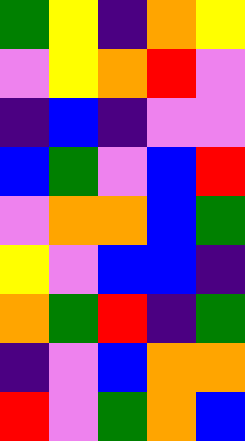[["green", "yellow", "indigo", "orange", "yellow"], ["violet", "yellow", "orange", "red", "violet"], ["indigo", "blue", "indigo", "violet", "violet"], ["blue", "green", "violet", "blue", "red"], ["violet", "orange", "orange", "blue", "green"], ["yellow", "violet", "blue", "blue", "indigo"], ["orange", "green", "red", "indigo", "green"], ["indigo", "violet", "blue", "orange", "orange"], ["red", "violet", "green", "orange", "blue"]]